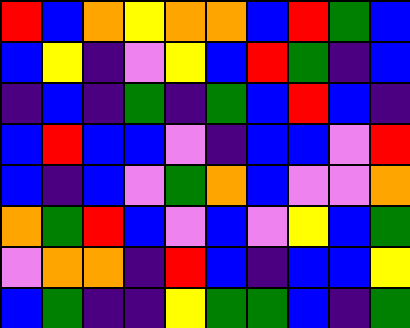[["red", "blue", "orange", "yellow", "orange", "orange", "blue", "red", "green", "blue"], ["blue", "yellow", "indigo", "violet", "yellow", "blue", "red", "green", "indigo", "blue"], ["indigo", "blue", "indigo", "green", "indigo", "green", "blue", "red", "blue", "indigo"], ["blue", "red", "blue", "blue", "violet", "indigo", "blue", "blue", "violet", "red"], ["blue", "indigo", "blue", "violet", "green", "orange", "blue", "violet", "violet", "orange"], ["orange", "green", "red", "blue", "violet", "blue", "violet", "yellow", "blue", "green"], ["violet", "orange", "orange", "indigo", "red", "blue", "indigo", "blue", "blue", "yellow"], ["blue", "green", "indigo", "indigo", "yellow", "green", "green", "blue", "indigo", "green"]]